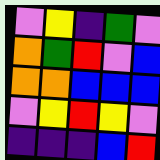[["violet", "yellow", "indigo", "green", "violet"], ["orange", "green", "red", "violet", "blue"], ["orange", "orange", "blue", "blue", "blue"], ["violet", "yellow", "red", "yellow", "violet"], ["indigo", "indigo", "indigo", "blue", "red"]]